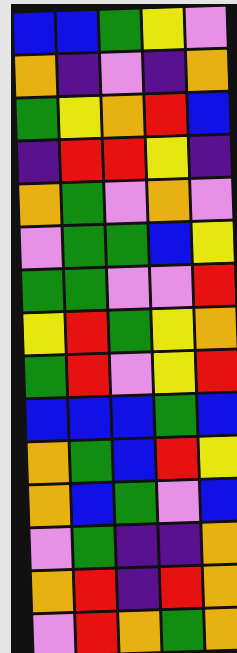[["blue", "blue", "green", "yellow", "violet"], ["orange", "indigo", "violet", "indigo", "orange"], ["green", "yellow", "orange", "red", "blue"], ["indigo", "red", "red", "yellow", "indigo"], ["orange", "green", "violet", "orange", "violet"], ["violet", "green", "green", "blue", "yellow"], ["green", "green", "violet", "violet", "red"], ["yellow", "red", "green", "yellow", "orange"], ["green", "red", "violet", "yellow", "red"], ["blue", "blue", "blue", "green", "blue"], ["orange", "green", "blue", "red", "yellow"], ["orange", "blue", "green", "violet", "blue"], ["violet", "green", "indigo", "indigo", "orange"], ["orange", "red", "indigo", "red", "orange"], ["violet", "red", "orange", "green", "orange"]]